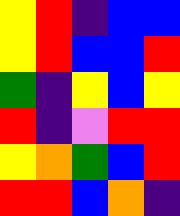[["yellow", "red", "indigo", "blue", "blue"], ["yellow", "red", "blue", "blue", "red"], ["green", "indigo", "yellow", "blue", "yellow"], ["red", "indigo", "violet", "red", "red"], ["yellow", "orange", "green", "blue", "red"], ["red", "red", "blue", "orange", "indigo"]]